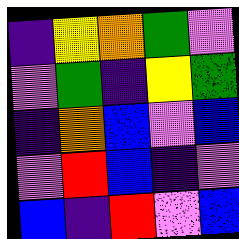[["indigo", "yellow", "orange", "green", "violet"], ["violet", "green", "indigo", "yellow", "green"], ["indigo", "orange", "blue", "violet", "blue"], ["violet", "red", "blue", "indigo", "violet"], ["blue", "indigo", "red", "violet", "blue"]]